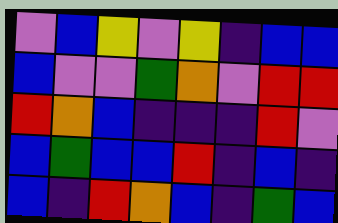[["violet", "blue", "yellow", "violet", "yellow", "indigo", "blue", "blue"], ["blue", "violet", "violet", "green", "orange", "violet", "red", "red"], ["red", "orange", "blue", "indigo", "indigo", "indigo", "red", "violet"], ["blue", "green", "blue", "blue", "red", "indigo", "blue", "indigo"], ["blue", "indigo", "red", "orange", "blue", "indigo", "green", "blue"]]